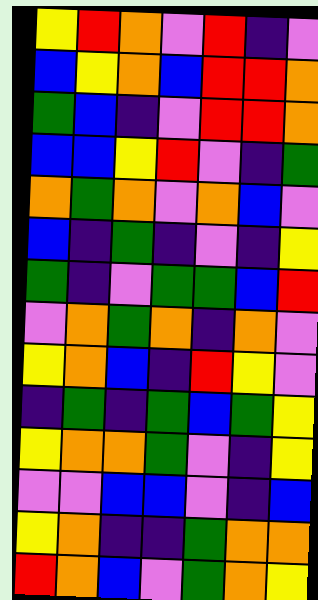[["yellow", "red", "orange", "violet", "red", "indigo", "violet"], ["blue", "yellow", "orange", "blue", "red", "red", "orange"], ["green", "blue", "indigo", "violet", "red", "red", "orange"], ["blue", "blue", "yellow", "red", "violet", "indigo", "green"], ["orange", "green", "orange", "violet", "orange", "blue", "violet"], ["blue", "indigo", "green", "indigo", "violet", "indigo", "yellow"], ["green", "indigo", "violet", "green", "green", "blue", "red"], ["violet", "orange", "green", "orange", "indigo", "orange", "violet"], ["yellow", "orange", "blue", "indigo", "red", "yellow", "violet"], ["indigo", "green", "indigo", "green", "blue", "green", "yellow"], ["yellow", "orange", "orange", "green", "violet", "indigo", "yellow"], ["violet", "violet", "blue", "blue", "violet", "indigo", "blue"], ["yellow", "orange", "indigo", "indigo", "green", "orange", "orange"], ["red", "orange", "blue", "violet", "green", "orange", "yellow"]]